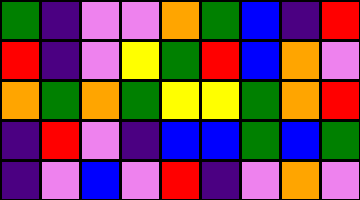[["green", "indigo", "violet", "violet", "orange", "green", "blue", "indigo", "red"], ["red", "indigo", "violet", "yellow", "green", "red", "blue", "orange", "violet"], ["orange", "green", "orange", "green", "yellow", "yellow", "green", "orange", "red"], ["indigo", "red", "violet", "indigo", "blue", "blue", "green", "blue", "green"], ["indigo", "violet", "blue", "violet", "red", "indigo", "violet", "orange", "violet"]]